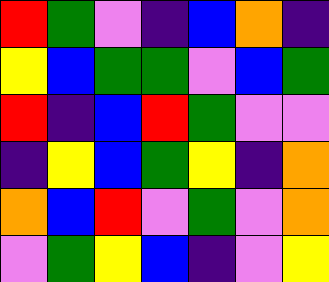[["red", "green", "violet", "indigo", "blue", "orange", "indigo"], ["yellow", "blue", "green", "green", "violet", "blue", "green"], ["red", "indigo", "blue", "red", "green", "violet", "violet"], ["indigo", "yellow", "blue", "green", "yellow", "indigo", "orange"], ["orange", "blue", "red", "violet", "green", "violet", "orange"], ["violet", "green", "yellow", "blue", "indigo", "violet", "yellow"]]